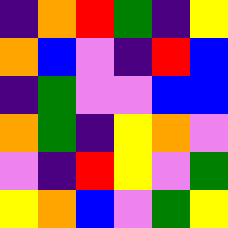[["indigo", "orange", "red", "green", "indigo", "yellow"], ["orange", "blue", "violet", "indigo", "red", "blue"], ["indigo", "green", "violet", "violet", "blue", "blue"], ["orange", "green", "indigo", "yellow", "orange", "violet"], ["violet", "indigo", "red", "yellow", "violet", "green"], ["yellow", "orange", "blue", "violet", "green", "yellow"]]